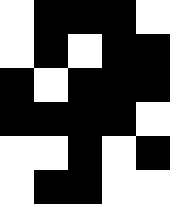[["white", "black", "black", "black", "white"], ["white", "black", "white", "black", "black"], ["black", "white", "black", "black", "black"], ["black", "black", "black", "black", "white"], ["white", "white", "black", "white", "black"], ["white", "black", "black", "white", "white"]]